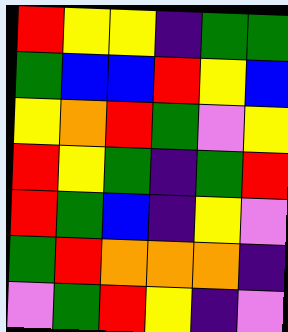[["red", "yellow", "yellow", "indigo", "green", "green"], ["green", "blue", "blue", "red", "yellow", "blue"], ["yellow", "orange", "red", "green", "violet", "yellow"], ["red", "yellow", "green", "indigo", "green", "red"], ["red", "green", "blue", "indigo", "yellow", "violet"], ["green", "red", "orange", "orange", "orange", "indigo"], ["violet", "green", "red", "yellow", "indigo", "violet"]]